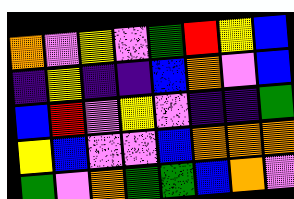[["orange", "violet", "yellow", "violet", "green", "red", "yellow", "blue"], ["indigo", "yellow", "indigo", "indigo", "blue", "orange", "violet", "blue"], ["blue", "red", "violet", "yellow", "violet", "indigo", "indigo", "green"], ["yellow", "blue", "violet", "violet", "blue", "orange", "orange", "orange"], ["green", "violet", "orange", "green", "green", "blue", "orange", "violet"]]